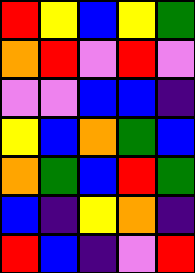[["red", "yellow", "blue", "yellow", "green"], ["orange", "red", "violet", "red", "violet"], ["violet", "violet", "blue", "blue", "indigo"], ["yellow", "blue", "orange", "green", "blue"], ["orange", "green", "blue", "red", "green"], ["blue", "indigo", "yellow", "orange", "indigo"], ["red", "blue", "indigo", "violet", "red"]]